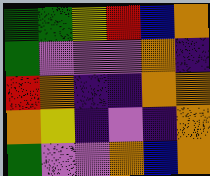[["green", "green", "yellow", "red", "blue", "orange"], ["green", "violet", "violet", "violet", "orange", "indigo"], ["red", "orange", "indigo", "indigo", "orange", "orange"], ["orange", "yellow", "indigo", "violet", "indigo", "orange"], ["green", "violet", "violet", "orange", "blue", "orange"]]